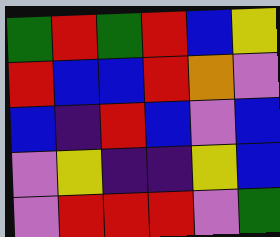[["green", "red", "green", "red", "blue", "yellow"], ["red", "blue", "blue", "red", "orange", "violet"], ["blue", "indigo", "red", "blue", "violet", "blue"], ["violet", "yellow", "indigo", "indigo", "yellow", "blue"], ["violet", "red", "red", "red", "violet", "green"]]